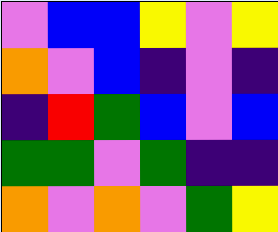[["violet", "blue", "blue", "yellow", "violet", "yellow"], ["orange", "violet", "blue", "indigo", "violet", "indigo"], ["indigo", "red", "green", "blue", "violet", "blue"], ["green", "green", "violet", "green", "indigo", "indigo"], ["orange", "violet", "orange", "violet", "green", "yellow"]]